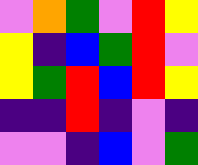[["violet", "orange", "green", "violet", "red", "yellow"], ["yellow", "indigo", "blue", "green", "red", "violet"], ["yellow", "green", "red", "blue", "red", "yellow"], ["indigo", "indigo", "red", "indigo", "violet", "indigo"], ["violet", "violet", "indigo", "blue", "violet", "green"]]